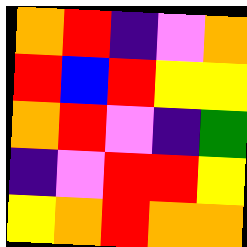[["orange", "red", "indigo", "violet", "orange"], ["red", "blue", "red", "yellow", "yellow"], ["orange", "red", "violet", "indigo", "green"], ["indigo", "violet", "red", "red", "yellow"], ["yellow", "orange", "red", "orange", "orange"]]